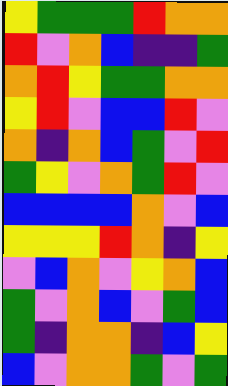[["yellow", "green", "green", "green", "red", "orange", "orange"], ["red", "violet", "orange", "blue", "indigo", "indigo", "green"], ["orange", "red", "yellow", "green", "green", "orange", "orange"], ["yellow", "red", "violet", "blue", "blue", "red", "violet"], ["orange", "indigo", "orange", "blue", "green", "violet", "red"], ["green", "yellow", "violet", "orange", "green", "red", "violet"], ["blue", "blue", "blue", "blue", "orange", "violet", "blue"], ["yellow", "yellow", "yellow", "red", "orange", "indigo", "yellow"], ["violet", "blue", "orange", "violet", "yellow", "orange", "blue"], ["green", "violet", "orange", "blue", "violet", "green", "blue"], ["green", "indigo", "orange", "orange", "indigo", "blue", "yellow"], ["blue", "violet", "orange", "orange", "green", "violet", "green"]]